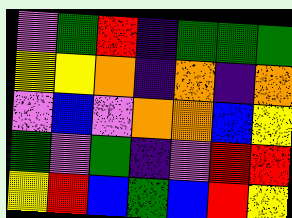[["violet", "green", "red", "indigo", "green", "green", "green"], ["yellow", "yellow", "orange", "indigo", "orange", "indigo", "orange"], ["violet", "blue", "violet", "orange", "orange", "blue", "yellow"], ["green", "violet", "green", "indigo", "violet", "red", "red"], ["yellow", "red", "blue", "green", "blue", "red", "yellow"]]